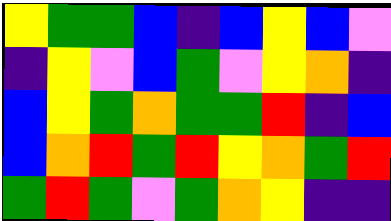[["yellow", "green", "green", "blue", "indigo", "blue", "yellow", "blue", "violet"], ["indigo", "yellow", "violet", "blue", "green", "violet", "yellow", "orange", "indigo"], ["blue", "yellow", "green", "orange", "green", "green", "red", "indigo", "blue"], ["blue", "orange", "red", "green", "red", "yellow", "orange", "green", "red"], ["green", "red", "green", "violet", "green", "orange", "yellow", "indigo", "indigo"]]